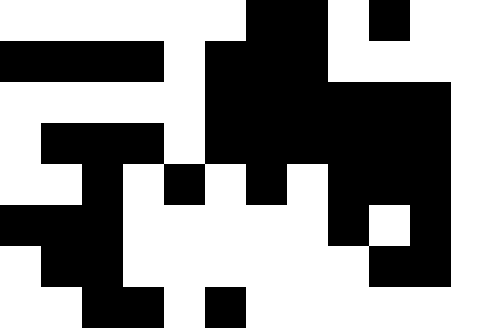[["white", "white", "white", "white", "white", "white", "black", "black", "white", "black", "white", "white"], ["black", "black", "black", "black", "white", "black", "black", "black", "white", "white", "white", "white"], ["white", "white", "white", "white", "white", "black", "black", "black", "black", "black", "black", "white"], ["white", "black", "black", "black", "white", "black", "black", "black", "black", "black", "black", "white"], ["white", "white", "black", "white", "black", "white", "black", "white", "black", "black", "black", "white"], ["black", "black", "black", "white", "white", "white", "white", "white", "black", "white", "black", "white"], ["white", "black", "black", "white", "white", "white", "white", "white", "white", "black", "black", "white"], ["white", "white", "black", "black", "white", "black", "white", "white", "white", "white", "white", "white"]]